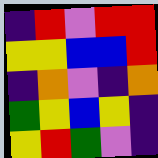[["indigo", "red", "violet", "red", "red"], ["yellow", "yellow", "blue", "blue", "red"], ["indigo", "orange", "violet", "indigo", "orange"], ["green", "yellow", "blue", "yellow", "indigo"], ["yellow", "red", "green", "violet", "indigo"]]